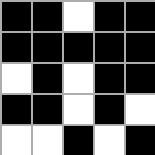[["black", "black", "white", "black", "black"], ["black", "black", "black", "black", "black"], ["white", "black", "white", "black", "black"], ["black", "black", "white", "black", "white"], ["white", "white", "black", "white", "black"]]